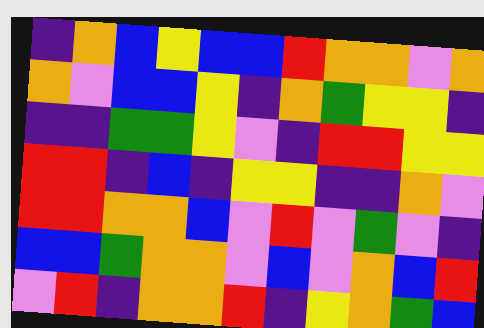[["indigo", "orange", "blue", "yellow", "blue", "blue", "red", "orange", "orange", "violet", "orange"], ["orange", "violet", "blue", "blue", "yellow", "indigo", "orange", "green", "yellow", "yellow", "indigo"], ["indigo", "indigo", "green", "green", "yellow", "violet", "indigo", "red", "red", "yellow", "yellow"], ["red", "red", "indigo", "blue", "indigo", "yellow", "yellow", "indigo", "indigo", "orange", "violet"], ["red", "red", "orange", "orange", "blue", "violet", "red", "violet", "green", "violet", "indigo"], ["blue", "blue", "green", "orange", "orange", "violet", "blue", "violet", "orange", "blue", "red"], ["violet", "red", "indigo", "orange", "orange", "red", "indigo", "yellow", "orange", "green", "blue"]]